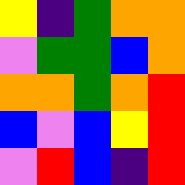[["yellow", "indigo", "green", "orange", "orange"], ["violet", "green", "green", "blue", "orange"], ["orange", "orange", "green", "orange", "red"], ["blue", "violet", "blue", "yellow", "red"], ["violet", "red", "blue", "indigo", "red"]]